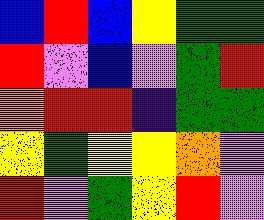[["blue", "red", "blue", "yellow", "green", "green"], ["red", "violet", "blue", "violet", "green", "red"], ["orange", "red", "red", "indigo", "green", "green"], ["yellow", "green", "yellow", "yellow", "orange", "violet"], ["red", "violet", "green", "yellow", "red", "violet"]]